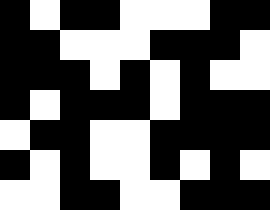[["black", "white", "black", "black", "white", "white", "white", "black", "black"], ["black", "black", "white", "white", "white", "black", "black", "black", "white"], ["black", "black", "black", "white", "black", "white", "black", "white", "white"], ["black", "white", "black", "black", "black", "white", "black", "black", "black"], ["white", "black", "black", "white", "white", "black", "black", "black", "black"], ["black", "white", "black", "white", "white", "black", "white", "black", "white"], ["white", "white", "black", "black", "white", "white", "black", "black", "black"]]